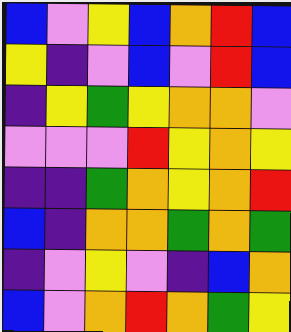[["blue", "violet", "yellow", "blue", "orange", "red", "blue"], ["yellow", "indigo", "violet", "blue", "violet", "red", "blue"], ["indigo", "yellow", "green", "yellow", "orange", "orange", "violet"], ["violet", "violet", "violet", "red", "yellow", "orange", "yellow"], ["indigo", "indigo", "green", "orange", "yellow", "orange", "red"], ["blue", "indigo", "orange", "orange", "green", "orange", "green"], ["indigo", "violet", "yellow", "violet", "indigo", "blue", "orange"], ["blue", "violet", "orange", "red", "orange", "green", "yellow"]]